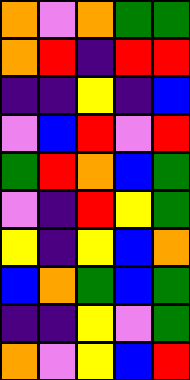[["orange", "violet", "orange", "green", "green"], ["orange", "red", "indigo", "red", "red"], ["indigo", "indigo", "yellow", "indigo", "blue"], ["violet", "blue", "red", "violet", "red"], ["green", "red", "orange", "blue", "green"], ["violet", "indigo", "red", "yellow", "green"], ["yellow", "indigo", "yellow", "blue", "orange"], ["blue", "orange", "green", "blue", "green"], ["indigo", "indigo", "yellow", "violet", "green"], ["orange", "violet", "yellow", "blue", "red"]]